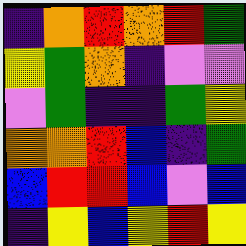[["indigo", "orange", "red", "orange", "red", "green"], ["yellow", "green", "orange", "indigo", "violet", "violet"], ["violet", "green", "indigo", "indigo", "green", "yellow"], ["orange", "orange", "red", "blue", "indigo", "green"], ["blue", "red", "red", "blue", "violet", "blue"], ["indigo", "yellow", "blue", "yellow", "red", "yellow"]]